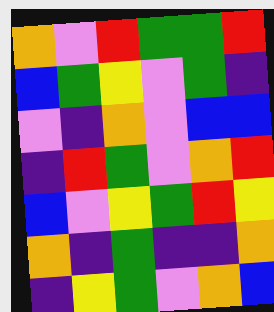[["orange", "violet", "red", "green", "green", "red"], ["blue", "green", "yellow", "violet", "green", "indigo"], ["violet", "indigo", "orange", "violet", "blue", "blue"], ["indigo", "red", "green", "violet", "orange", "red"], ["blue", "violet", "yellow", "green", "red", "yellow"], ["orange", "indigo", "green", "indigo", "indigo", "orange"], ["indigo", "yellow", "green", "violet", "orange", "blue"]]